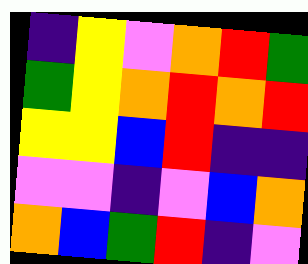[["indigo", "yellow", "violet", "orange", "red", "green"], ["green", "yellow", "orange", "red", "orange", "red"], ["yellow", "yellow", "blue", "red", "indigo", "indigo"], ["violet", "violet", "indigo", "violet", "blue", "orange"], ["orange", "blue", "green", "red", "indigo", "violet"]]